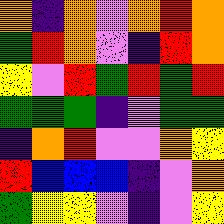[["orange", "indigo", "orange", "violet", "orange", "red", "orange"], ["green", "red", "orange", "violet", "indigo", "red", "orange"], ["yellow", "violet", "red", "green", "red", "green", "red"], ["green", "green", "green", "indigo", "violet", "green", "green"], ["indigo", "orange", "red", "violet", "violet", "orange", "yellow"], ["red", "blue", "blue", "blue", "indigo", "violet", "orange"], ["green", "yellow", "yellow", "violet", "indigo", "violet", "yellow"]]